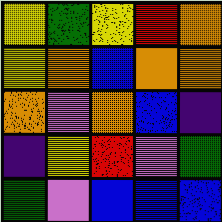[["yellow", "green", "yellow", "red", "orange"], ["yellow", "orange", "blue", "orange", "orange"], ["orange", "violet", "orange", "blue", "indigo"], ["indigo", "yellow", "red", "violet", "green"], ["green", "violet", "blue", "blue", "blue"]]